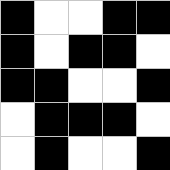[["black", "white", "white", "black", "black"], ["black", "white", "black", "black", "white"], ["black", "black", "white", "white", "black"], ["white", "black", "black", "black", "white"], ["white", "black", "white", "white", "black"]]